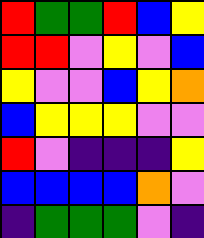[["red", "green", "green", "red", "blue", "yellow"], ["red", "red", "violet", "yellow", "violet", "blue"], ["yellow", "violet", "violet", "blue", "yellow", "orange"], ["blue", "yellow", "yellow", "yellow", "violet", "violet"], ["red", "violet", "indigo", "indigo", "indigo", "yellow"], ["blue", "blue", "blue", "blue", "orange", "violet"], ["indigo", "green", "green", "green", "violet", "indigo"]]